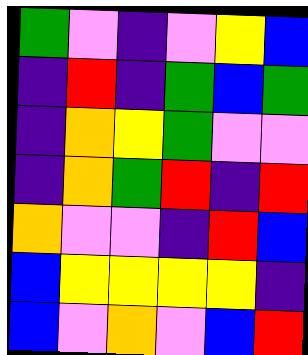[["green", "violet", "indigo", "violet", "yellow", "blue"], ["indigo", "red", "indigo", "green", "blue", "green"], ["indigo", "orange", "yellow", "green", "violet", "violet"], ["indigo", "orange", "green", "red", "indigo", "red"], ["orange", "violet", "violet", "indigo", "red", "blue"], ["blue", "yellow", "yellow", "yellow", "yellow", "indigo"], ["blue", "violet", "orange", "violet", "blue", "red"]]